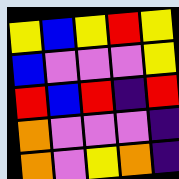[["yellow", "blue", "yellow", "red", "yellow"], ["blue", "violet", "violet", "violet", "yellow"], ["red", "blue", "red", "indigo", "red"], ["orange", "violet", "violet", "violet", "indigo"], ["orange", "violet", "yellow", "orange", "indigo"]]